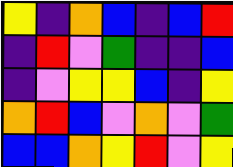[["yellow", "indigo", "orange", "blue", "indigo", "blue", "red"], ["indigo", "red", "violet", "green", "indigo", "indigo", "blue"], ["indigo", "violet", "yellow", "yellow", "blue", "indigo", "yellow"], ["orange", "red", "blue", "violet", "orange", "violet", "green"], ["blue", "blue", "orange", "yellow", "red", "violet", "yellow"]]